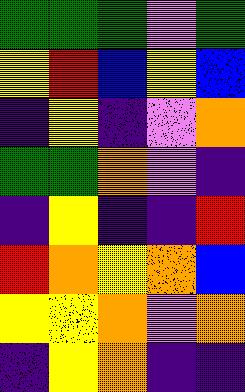[["green", "green", "green", "violet", "green"], ["yellow", "red", "blue", "yellow", "blue"], ["indigo", "yellow", "indigo", "violet", "orange"], ["green", "green", "orange", "violet", "indigo"], ["indigo", "yellow", "indigo", "indigo", "red"], ["red", "orange", "yellow", "orange", "blue"], ["yellow", "yellow", "orange", "violet", "orange"], ["indigo", "yellow", "orange", "indigo", "indigo"]]